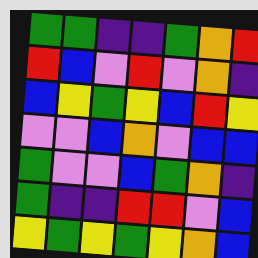[["green", "green", "indigo", "indigo", "green", "orange", "red"], ["red", "blue", "violet", "red", "violet", "orange", "indigo"], ["blue", "yellow", "green", "yellow", "blue", "red", "yellow"], ["violet", "violet", "blue", "orange", "violet", "blue", "blue"], ["green", "violet", "violet", "blue", "green", "orange", "indigo"], ["green", "indigo", "indigo", "red", "red", "violet", "blue"], ["yellow", "green", "yellow", "green", "yellow", "orange", "blue"]]